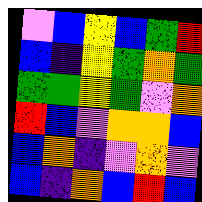[["violet", "blue", "yellow", "blue", "green", "red"], ["blue", "indigo", "yellow", "green", "orange", "green"], ["green", "green", "yellow", "green", "violet", "orange"], ["red", "blue", "violet", "orange", "orange", "blue"], ["blue", "orange", "indigo", "violet", "orange", "violet"], ["blue", "indigo", "orange", "blue", "red", "blue"]]